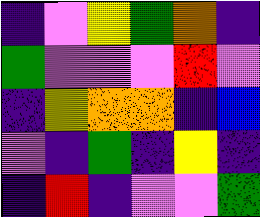[["indigo", "violet", "yellow", "green", "orange", "indigo"], ["green", "violet", "violet", "violet", "red", "violet"], ["indigo", "yellow", "orange", "orange", "indigo", "blue"], ["violet", "indigo", "green", "indigo", "yellow", "indigo"], ["indigo", "red", "indigo", "violet", "violet", "green"]]